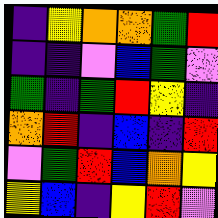[["indigo", "yellow", "orange", "orange", "green", "red"], ["indigo", "indigo", "violet", "blue", "green", "violet"], ["green", "indigo", "green", "red", "yellow", "indigo"], ["orange", "red", "indigo", "blue", "indigo", "red"], ["violet", "green", "red", "blue", "orange", "yellow"], ["yellow", "blue", "indigo", "yellow", "red", "violet"]]